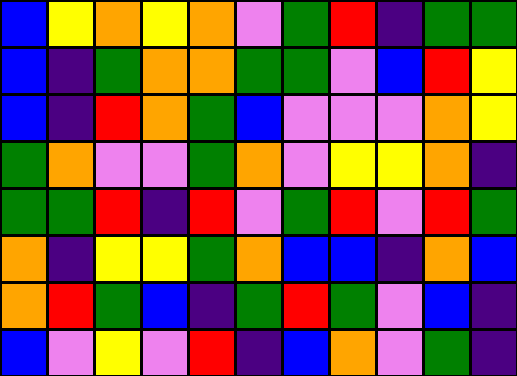[["blue", "yellow", "orange", "yellow", "orange", "violet", "green", "red", "indigo", "green", "green"], ["blue", "indigo", "green", "orange", "orange", "green", "green", "violet", "blue", "red", "yellow"], ["blue", "indigo", "red", "orange", "green", "blue", "violet", "violet", "violet", "orange", "yellow"], ["green", "orange", "violet", "violet", "green", "orange", "violet", "yellow", "yellow", "orange", "indigo"], ["green", "green", "red", "indigo", "red", "violet", "green", "red", "violet", "red", "green"], ["orange", "indigo", "yellow", "yellow", "green", "orange", "blue", "blue", "indigo", "orange", "blue"], ["orange", "red", "green", "blue", "indigo", "green", "red", "green", "violet", "blue", "indigo"], ["blue", "violet", "yellow", "violet", "red", "indigo", "blue", "orange", "violet", "green", "indigo"]]